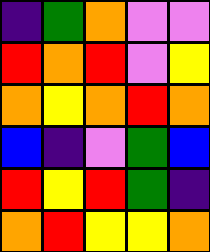[["indigo", "green", "orange", "violet", "violet"], ["red", "orange", "red", "violet", "yellow"], ["orange", "yellow", "orange", "red", "orange"], ["blue", "indigo", "violet", "green", "blue"], ["red", "yellow", "red", "green", "indigo"], ["orange", "red", "yellow", "yellow", "orange"]]